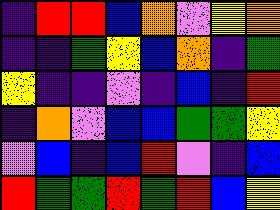[["indigo", "red", "red", "blue", "orange", "violet", "yellow", "orange"], ["indigo", "indigo", "green", "yellow", "blue", "orange", "indigo", "green"], ["yellow", "indigo", "indigo", "violet", "indigo", "blue", "indigo", "red"], ["indigo", "orange", "violet", "blue", "blue", "green", "green", "yellow"], ["violet", "blue", "indigo", "blue", "red", "violet", "indigo", "blue"], ["red", "green", "green", "red", "green", "red", "blue", "yellow"]]